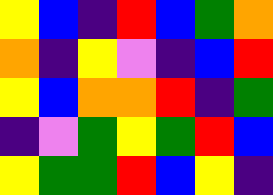[["yellow", "blue", "indigo", "red", "blue", "green", "orange"], ["orange", "indigo", "yellow", "violet", "indigo", "blue", "red"], ["yellow", "blue", "orange", "orange", "red", "indigo", "green"], ["indigo", "violet", "green", "yellow", "green", "red", "blue"], ["yellow", "green", "green", "red", "blue", "yellow", "indigo"]]